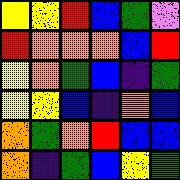[["yellow", "yellow", "red", "blue", "green", "violet"], ["red", "orange", "orange", "orange", "blue", "red"], ["yellow", "orange", "green", "blue", "indigo", "green"], ["yellow", "yellow", "blue", "indigo", "orange", "blue"], ["orange", "green", "orange", "red", "blue", "blue"], ["orange", "indigo", "green", "blue", "yellow", "green"]]